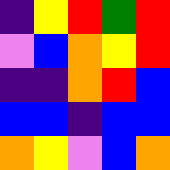[["indigo", "yellow", "red", "green", "red"], ["violet", "blue", "orange", "yellow", "red"], ["indigo", "indigo", "orange", "red", "blue"], ["blue", "blue", "indigo", "blue", "blue"], ["orange", "yellow", "violet", "blue", "orange"]]